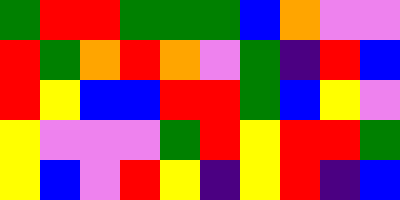[["green", "red", "red", "green", "green", "green", "blue", "orange", "violet", "violet"], ["red", "green", "orange", "red", "orange", "violet", "green", "indigo", "red", "blue"], ["red", "yellow", "blue", "blue", "red", "red", "green", "blue", "yellow", "violet"], ["yellow", "violet", "violet", "violet", "green", "red", "yellow", "red", "red", "green"], ["yellow", "blue", "violet", "red", "yellow", "indigo", "yellow", "red", "indigo", "blue"]]